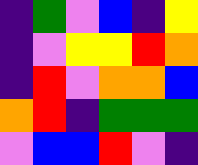[["indigo", "green", "violet", "blue", "indigo", "yellow"], ["indigo", "violet", "yellow", "yellow", "red", "orange"], ["indigo", "red", "violet", "orange", "orange", "blue"], ["orange", "red", "indigo", "green", "green", "green"], ["violet", "blue", "blue", "red", "violet", "indigo"]]